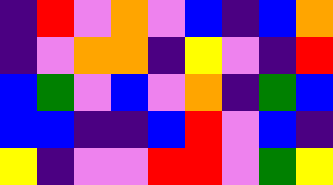[["indigo", "red", "violet", "orange", "violet", "blue", "indigo", "blue", "orange"], ["indigo", "violet", "orange", "orange", "indigo", "yellow", "violet", "indigo", "red"], ["blue", "green", "violet", "blue", "violet", "orange", "indigo", "green", "blue"], ["blue", "blue", "indigo", "indigo", "blue", "red", "violet", "blue", "indigo"], ["yellow", "indigo", "violet", "violet", "red", "red", "violet", "green", "yellow"]]